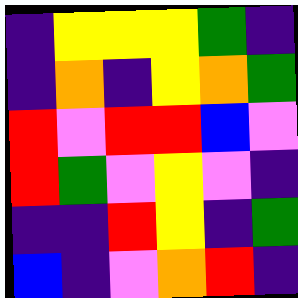[["indigo", "yellow", "yellow", "yellow", "green", "indigo"], ["indigo", "orange", "indigo", "yellow", "orange", "green"], ["red", "violet", "red", "red", "blue", "violet"], ["red", "green", "violet", "yellow", "violet", "indigo"], ["indigo", "indigo", "red", "yellow", "indigo", "green"], ["blue", "indigo", "violet", "orange", "red", "indigo"]]